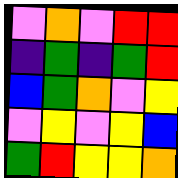[["violet", "orange", "violet", "red", "red"], ["indigo", "green", "indigo", "green", "red"], ["blue", "green", "orange", "violet", "yellow"], ["violet", "yellow", "violet", "yellow", "blue"], ["green", "red", "yellow", "yellow", "orange"]]